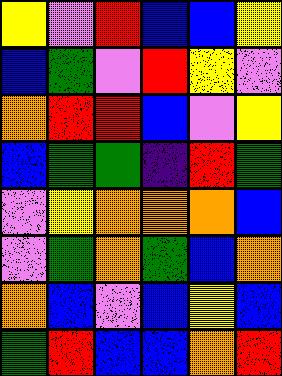[["yellow", "violet", "red", "blue", "blue", "yellow"], ["blue", "green", "violet", "red", "yellow", "violet"], ["orange", "red", "red", "blue", "violet", "yellow"], ["blue", "green", "green", "indigo", "red", "green"], ["violet", "yellow", "orange", "orange", "orange", "blue"], ["violet", "green", "orange", "green", "blue", "orange"], ["orange", "blue", "violet", "blue", "yellow", "blue"], ["green", "red", "blue", "blue", "orange", "red"]]